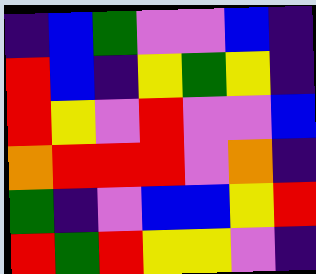[["indigo", "blue", "green", "violet", "violet", "blue", "indigo"], ["red", "blue", "indigo", "yellow", "green", "yellow", "indigo"], ["red", "yellow", "violet", "red", "violet", "violet", "blue"], ["orange", "red", "red", "red", "violet", "orange", "indigo"], ["green", "indigo", "violet", "blue", "blue", "yellow", "red"], ["red", "green", "red", "yellow", "yellow", "violet", "indigo"]]